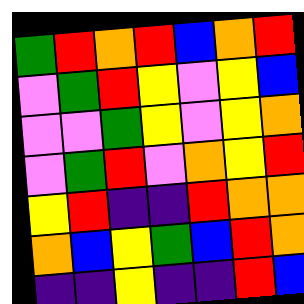[["green", "red", "orange", "red", "blue", "orange", "red"], ["violet", "green", "red", "yellow", "violet", "yellow", "blue"], ["violet", "violet", "green", "yellow", "violet", "yellow", "orange"], ["violet", "green", "red", "violet", "orange", "yellow", "red"], ["yellow", "red", "indigo", "indigo", "red", "orange", "orange"], ["orange", "blue", "yellow", "green", "blue", "red", "orange"], ["indigo", "indigo", "yellow", "indigo", "indigo", "red", "blue"]]